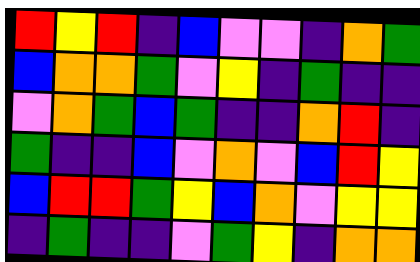[["red", "yellow", "red", "indigo", "blue", "violet", "violet", "indigo", "orange", "green"], ["blue", "orange", "orange", "green", "violet", "yellow", "indigo", "green", "indigo", "indigo"], ["violet", "orange", "green", "blue", "green", "indigo", "indigo", "orange", "red", "indigo"], ["green", "indigo", "indigo", "blue", "violet", "orange", "violet", "blue", "red", "yellow"], ["blue", "red", "red", "green", "yellow", "blue", "orange", "violet", "yellow", "yellow"], ["indigo", "green", "indigo", "indigo", "violet", "green", "yellow", "indigo", "orange", "orange"]]